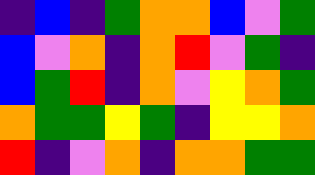[["indigo", "blue", "indigo", "green", "orange", "orange", "blue", "violet", "green"], ["blue", "violet", "orange", "indigo", "orange", "red", "violet", "green", "indigo"], ["blue", "green", "red", "indigo", "orange", "violet", "yellow", "orange", "green"], ["orange", "green", "green", "yellow", "green", "indigo", "yellow", "yellow", "orange"], ["red", "indigo", "violet", "orange", "indigo", "orange", "orange", "green", "green"]]